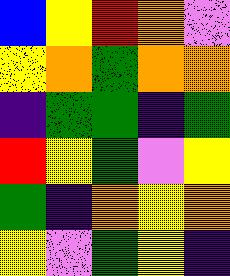[["blue", "yellow", "red", "orange", "violet"], ["yellow", "orange", "green", "orange", "orange"], ["indigo", "green", "green", "indigo", "green"], ["red", "yellow", "green", "violet", "yellow"], ["green", "indigo", "orange", "yellow", "orange"], ["yellow", "violet", "green", "yellow", "indigo"]]